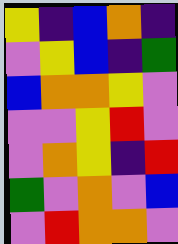[["yellow", "indigo", "blue", "orange", "indigo"], ["violet", "yellow", "blue", "indigo", "green"], ["blue", "orange", "orange", "yellow", "violet"], ["violet", "violet", "yellow", "red", "violet"], ["violet", "orange", "yellow", "indigo", "red"], ["green", "violet", "orange", "violet", "blue"], ["violet", "red", "orange", "orange", "violet"]]